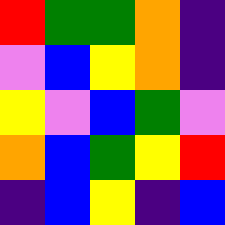[["red", "green", "green", "orange", "indigo"], ["violet", "blue", "yellow", "orange", "indigo"], ["yellow", "violet", "blue", "green", "violet"], ["orange", "blue", "green", "yellow", "red"], ["indigo", "blue", "yellow", "indigo", "blue"]]